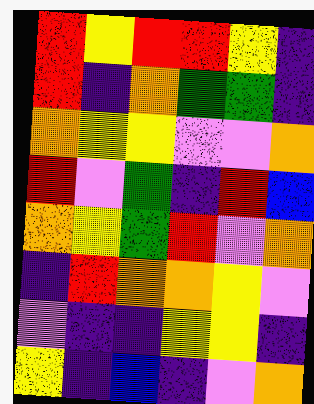[["red", "yellow", "red", "red", "yellow", "indigo"], ["red", "indigo", "orange", "green", "green", "indigo"], ["orange", "yellow", "yellow", "violet", "violet", "orange"], ["red", "violet", "green", "indigo", "red", "blue"], ["orange", "yellow", "green", "red", "violet", "orange"], ["indigo", "red", "orange", "orange", "yellow", "violet"], ["violet", "indigo", "indigo", "yellow", "yellow", "indigo"], ["yellow", "indigo", "blue", "indigo", "violet", "orange"]]